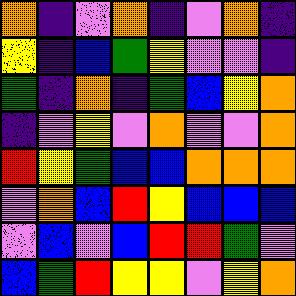[["orange", "indigo", "violet", "orange", "indigo", "violet", "orange", "indigo"], ["yellow", "indigo", "blue", "green", "yellow", "violet", "violet", "indigo"], ["green", "indigo", "orange", "indigo", "green", "blue", "yellow", "orange"], ["indigo", "violet", "yellow", "violet", "orange", "violet", "violet", "orange"], ["red", "yellow", "green", "blue", "blue", "orange", "orange", "orange"], ["violet", "orange", "blue", "red", "yellow", "blue", "blue", "blue"], ["violet", "blue", "violet", "blue", "red", "red", "green", "violet"], ["blue", "green", "red", "yellow", "yellow", "violet", "yellow", "orange"]]